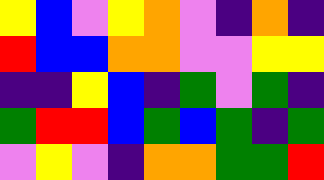[["yellow", "blue", "violet", "yellow", "orange", "violet", "indigo", "orange", "indigo"], ["red", "blue", "blue", "orange", "orange", "violet", "violet", "yellow", "yellow"], ["indigo", "indigo", "yellow", "blue", "indigo", "green", "violet", "green", "indigo"], ["green", "red", "red", "blue", "green", "blue", "green", "indigo", "green"], ["violet", "yellow", "violet", "indigo", "orange", "orange", "green", "green", "red"]]